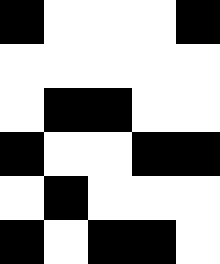[["black", "white", "white", "white", "black"], ["white", "white", "white", "white", "white"], ["white", "black", "black", "white", "white"], ["black", "white", "white", "black", "black"], ["white", "black", "white", "white", "white"], ["black", "white", "black", "black", "white"]]